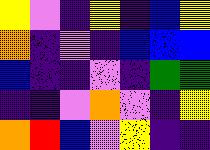[["yellow", "violet", "indigo", "yellow", "indigo", "blue", "yellow"], ["orange", "indigo", "violet", "indigo", "blue", "blue", "blue"], ["blue", "indigo", "indigo", "violet", "indigo", "green", "green"], ["indigo", "indigo", "violet", "orange", "violet", "indigo", "yellow"], ["orange", "red", "blue", "violet", "yellow", "indigo", "indigo"]]